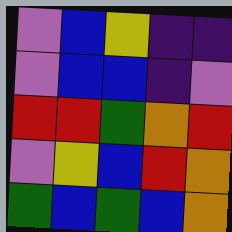[["violet", "blue", "yellow", "indigo", "indigo"], ["violet", "blue", "blue", "indigo", "violet"], ["red", "red", "green", "orange", "red"], ["violet", "yellow", "blue", "red", "orange"], ["green", "blue", "green", "blue", "orange"]]